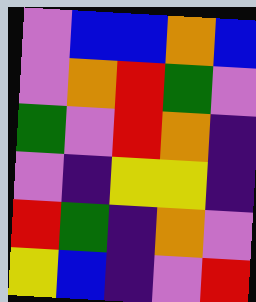[["violet", "blue", "blue", "orange", "blue"], ["violet", "orange", "red", "green", "violet"], ["green", "violet", "red", "orange", "indigo"], ["violet", "indigo", "yellow", "yellow", "indigo"], ["red", "green", "indigo", "orange", "violet"], ["yellow", "blue", "indigo", "violet", "red"]]